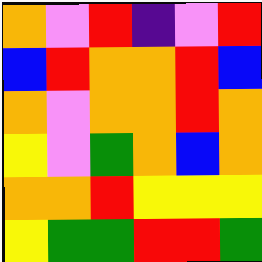[["orange", "violet", "red", "indigo", "violet", "red"], ["blue", "red", "orange", "orange", "red", "blue"], ["orange", "violet", "orange", "orange", "red", "orange"], ["yellow", "violet", "green", "orange", "blue", "orange"], ["orange", "orange", "red", "yellow", "yellow", "yellow"], ["yellow", "green", "green", "red", "red", "green"]]